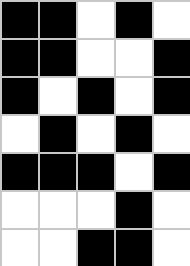[["black", "black", "white", "black", "white"], ["black", "black", "white", "white", "black"], ["black", "white", "black", "white", "black"], ["white", "black", "white", "black", "white"], ["black", "black", "black", "white", "black"], ["white", "white", "white", "black", "white"], ["white", "white", "black", "black", "white"]]